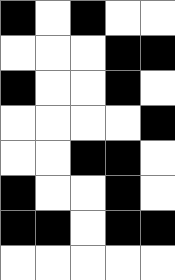[["black", "white", "black", "white", "white"], ["white", "white", "white", "black", "black"], ["black", "white", "white", "black", "white"], ["white", "white", "white", "white", "black"], ["white", "white", "black", "black", "white"], ["black", "white", "white", "black", "white"], ["black", "black", "white", "black", "black"], ["white", "white", "white", "white", "white"]]